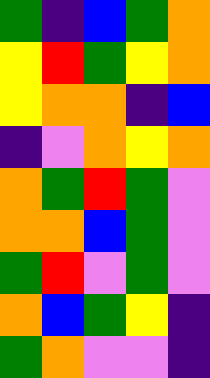[["green", "indigo", "blue", "green", "orange"], ["yellow", "red", "green", "yellow", "orange"], ["yellow", "orange", "orange", "indigo", "blue"], ["indigo", "violet", "orange", "yellow", "orange"], ["orange", "green", "red", "green", "violet"], ["orange", "orange", "blue", "green", "violet"], ["green", "red", "violet", "green", "violet"], ["orange", "blue", "green", "yellow", "indigo"], ["green", "orange", "violet", "violet", "indigo"]]